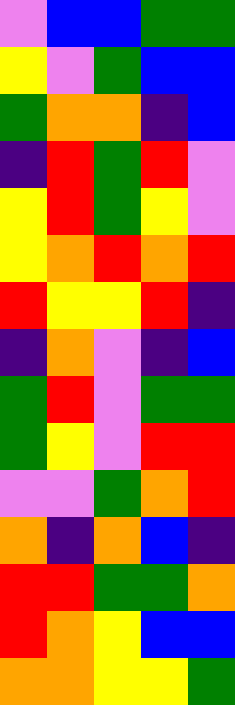[["violet", "blue", "blue", "green", "green"], ["yellow", "violet", "green", "blue", "blue"], ["green", "orange", "orange", "indigo", "blue"], ["indigo", "red", "green", "red", "violet"], ["yellow", "red", "green", "yellow", "violet"], ["yellow", "orange", "red", "orange", "red"], ["red", "yellow", "yellow", "red", "indigo"], ["indigo", "orange", "violet", "indigo", "blue"], ["green", "red", "violet", "green", "green"], ["green", "yellow", "violet", "red", "red"], ["violet", "violet", "green", "orange", "red"], ["orange", "indigo", "orange", "blue", "indigo"], ["red", "red", "green", "green", "orange"], ["red", "orange", "yellow", "blue", "blue"], ["orange", "orange", "yellow", "yellow", "green"]]